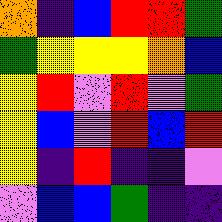[["orange", "indigo", "blue", "red", "red", "green"], ["green", "yellow", "yellow", "yellow", "orange", "blue"], ["yellow", "red", "violet", "red", "violet", "green"], ["yellow", "blue", "violet", "red", "blue", "red"], ["yellow", "indigo", "red", "indigo", "indigo", "violet"], ["violet", "blue", "blue", "green", "indigo", "indigo"]]